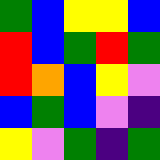[["green", "blue", "yellow", "yellow", "blue"], ["red", "blue", "green", "red", "green"], ["red", "orange", "blue", "yellow", "violet"], ["blue", "green", "blue", "violet", "indigo"], ["yellow", "violet", "green", "indigo", "green"]]